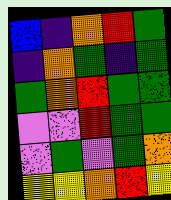[["blue", "indigo", "orange", "red", "green"], ["indigo", "orange", "green", "indigo", "green"], ["green", "orange", "red", "green", "green"], ["violet", "violet", "red", "green", "green"], ["violet", "green", "violet", "green", "orange"], ["yellow", "yellow", "orange", "red", "yellow"]]